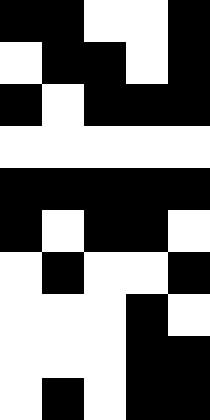[["black", "black", "white", "white", "black"], ["white", "black", "black", "white", "black"], ["black", "white", "black", "black", "black"], ["white", "white", "white", "white", "white"], ["black", "black", "black", "black", "black"], ["black", "white", "black", "black", "white"], ["white", "black", "white", "white", "black"], ["white", "white", "white", "black", "white"], ["white", "white", "white", "black", "black"], ["white", "black", "white", "black", "black"]]